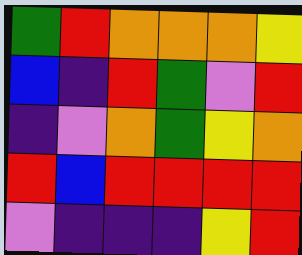[["green", "red", "orange", "orange", "orange", "yellow"], ["blue", "indigo", "red", "green", "violet", "red"], ["indigo", "violet", "orange", "green", "yellow", "orange"], ["red", "blue", "red", "red", "red", "red"], ["violet", "indigo", "indigo", "indigo", "yellow", "red"]]